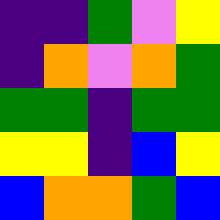[["indigo", "indigo", "green", "violet", "yellow"], ["indigo", "orange", "violet", "orange", "green"], ["green", "green", "indigo", "green", "green"], ["yellow", "yellow", "indigo", "blue", "yellow"], ["blue", "orange", "orange", "green", "blue"]]